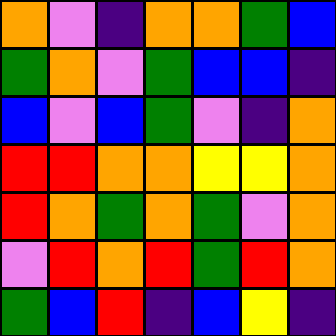[["orange", "violet", "indigo", "orange", "orange", "green", "blue"], ["green", "orange", "violet", "green", "blue", "blue", "indigo"], ["blue", "violet", "blue", "green", "violet", "indigo", "orange"], ["red", "red", "orange", "orange", "yellow", "yellow", "orange"], ["red", "orange", "green", "orange", "green", "violet", "orange"], ["violet", "red", "orange", "red", "green", "red", "orange"], ["green", "blue", "red", "indigo", "blue", "yellow", "indigo"]]